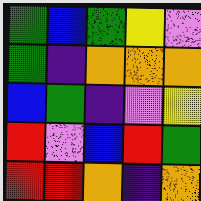[["green", "blue", "green", "yellow", "violet"], ["green", "indigo", "orange", "orange", "orange"], ["blue", "green", "indigo", "violet", "yellow"], ["red", "violet", "blue", "red", "green"], ["red", "red", "orange", "indigo", "orange"]]